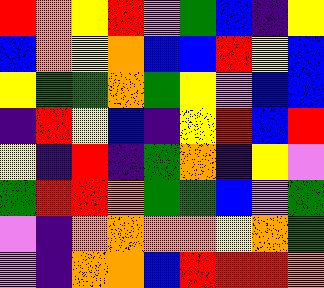[["red", "orange", "yellow", "red", "violet", "green", "blue", "indigo", "yellow"], ["blue", "orange", "yellow", "orange", "blue", "blue", "red", "yellow", "blue"], ["yellow", "green", "green", "orange", "green", "yellow", "violet", "blue", "blue"], ["indigo", "red", "yellow", "blue", "indigo", "yellow", "red", "blue", "red"], ["yellow", "indigo", "red", "indigo", "green", "orange", "indigo", "yellow", "violet"], ["green", "red", "red", "orange", "green", "green", "blue", "violet", "green"], ["violet", "indigo", "orange", "orange", "orange", "orange", "yellow", "orange", "green"], ["violet", "indigo", "orange", "orange", "blue", "red", "red", "red", "orange"]]